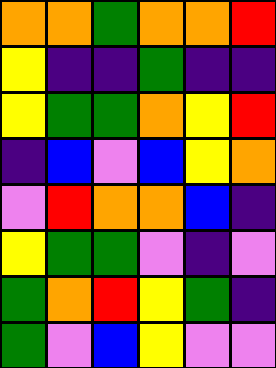[["orange", "orange", "green", "orange", "orange", "red"], ["yellow", "indigo", "indigo", "green", "indigo", "indigo"], ["yellow", "green", "green", "orange", "yellow", "red"], ["indigo", "blue", "violet", "blue", "yellow", "orange"], ["violet", "red", "orange", "orange", "blue", "indigo"], ["yellow", "green", "green", "violet", "indigo", "violet"], ["green", "orange", "red", "yellow", "green", "indigo"], ["green", "violet", "blue", "yellow", "violet", "violet"]]